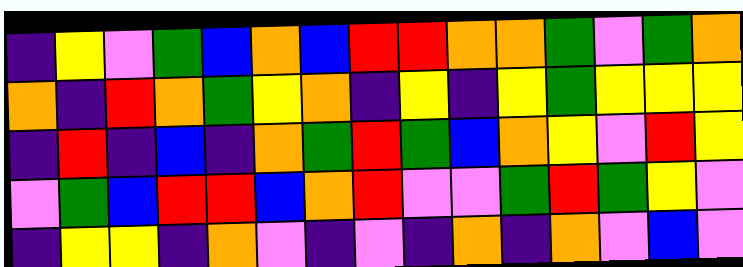[["indigo", "yellow", "violet", "green", "blue", "orange", "blue", "red", "red", "orange", "orange", "green", "violet", "green", "orange"], ["orange", "indigo", "red", "orange", "green", "yellow", "orange", "indigo", "yellow", "indigo", "yellow", "green", "yellow", "yellow", "yellow"], ["indigo", "red", "indigo", "blue", "indigo", "orange", "green", "red", "green", "blue", "orange", "yellow", "violet", "red", "yellow"], ["violet", "green", "blue", "red", "red", "blue", "orange", "red", "violet", "violet", "green", "red", "green", "yellow", "violet"], ["indigo", "yellow", "yellow", "indigo", "orange", "violet", "indigo", "violet", "indigo", "orange", "indigo", "orange", "violet", "blue", "violet"]]